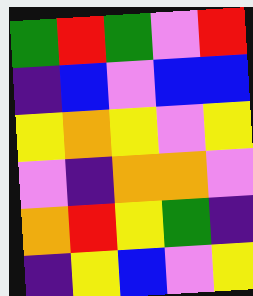[["green", "red", "green", "violet", "red"], ["indigo", "blue", "violet", "blue", "blue"], ["yellow", "orange", "yellow", "violet", "yellow"], ["violet", "indigo", "orange", "orange", "violet"], ["orange", "red", "yellow", "green", "indigo"], ["indigo", "yellow", "blue", "violet", "yellow"]]